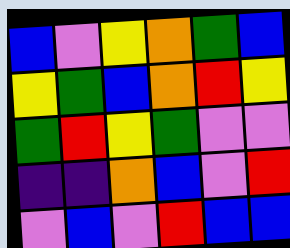[["blue", "violet", "yellow", "orange", "green", "blue"], ["yellow", "green", "blue", "orange", "red", "yellow"], ["green", "red", "yellow", "green", "violet", "violet"], ["indigo", "indigo", "orange", "blue", "violet", "red"], ["violet", "blue", "violet", "red", "blue", "blue"]]